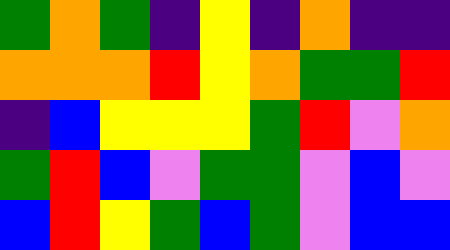[["green", "orange", "green", "indigo", "yellow", "indigo", "orange", "indigo", "indigo"], ["orange", "orange", "orange", "red", "yellow", "orange", "green", "green", "red"], ["indigo", "blue", "yellow", "yellow", "yellow", "green", "red", "violet", "orange"], ["green", "red", "blue", "violet", "green", "green", "violet", "blue", "violet"], ["blue", "red", "yellow", "green", "blue", "green", "violet", "blue", "blue"]]